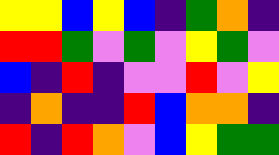[["yellow", "yellow", "blue", "yellow", "blue", "indigo", "green", "orange", "indigo"], ["red", "red", "green", "violet", "green", "violet", "yellow", "green", "violet"], ["blue", "indigo", "red", "indigo", "violet", "violet", "red", "violet", "yellow"], ["indigo", "orange", "indigo", "indigo", "red", "blue", "orange", "orange", "indigo"], ["red", "indigo", "red", "orange", "violet", "blue", "yellow", "green", "green"]]